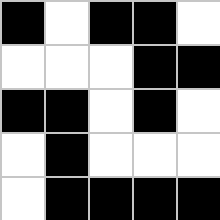[["black", "white", "black", "black", "white"], ["white", "white", "white", "black", "black"], ["black", "black", "white", "black", "white"], ["white", "black", "white", "white", "white"], ["white", "black", "black", "black", "black"]]